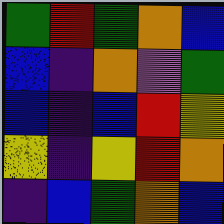[["green", "red", "green", "orange", "blue"], ["blue", "indigo", "orange", "violet", "green"], ["blue", "indigo", "blue", "red", "yellow"], ["yellow", "indigo", "yellow", "red", "orange"], ["indigo", "blue", "green", "orange", "blue"]]